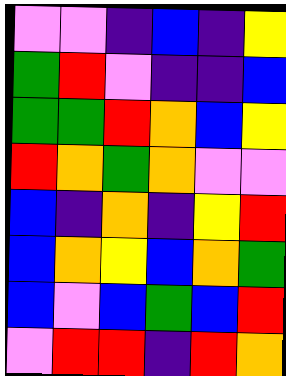[["violet", "violet", "indigo", "blue", "indigo", "yellow"], ["green", "red", "violet", "indigo", "indigo", "blue"], ["green", "green", "red", "orange", "blue", "yellow"], ["red", "orange", "green", "orange", "violet", "violet"], ["blue", "indigo", "orange", "indigo", "yellow", "red"], ["blue", "orange", "yellow", "blue", "orange", "green"], ["blue", "violet", "blue", "green", "blue", "red"], ["violet", "red", "red", "indigo", "red", "orange"]]